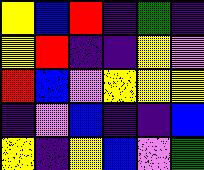[["yellow", "blue", "red", "indigo", "green", "indigo"], ["yellow", "red", "indigo", "indigo", "yellow", "violet"], ["red", "blue", "violet", "yellow", "yellow", "yellow"], ["indigo", "violet", "blue", "indigo", "indigo", "blue"], ["yellow", "indigo", "yellow", "blue", "violet", "green"]]